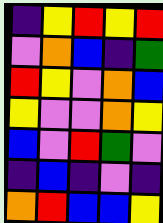[["indigo", "yellow", "red", "yellow", "red"], ["violet", "orange", "blue", "indigo", "green"], ["red", "yellow", "violet", "orange", "blue"], ["yellow", "violet", "violet", "orange", "yellow"], ["blue", "violet", "red", "green", "violet"], ["indigo", "blue", "indigo", "violet", "indigo"], ["orange", "red", "blue", "blue", "yellow"]]